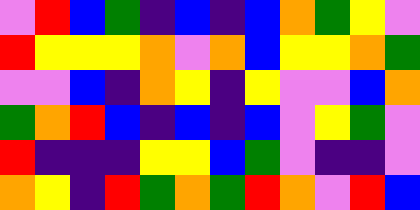[["violet", "red", "blue", "green", "indigo", "blue", "indigo", "blue", "orange", "green", "yellow", "violet"], ["red", "yellow", "yellow", "yellow", "orange", "violet", "orange", "blue", "yellow", "yellow", "orange", "green"], ["violet", "violet", "blue", "indigo", "orange", "yellow", "indigo", "yellow", "violet", "violet", "blue", "orange"], ["green", "orange", "red", "blue", "indigo", "blue", "indigo", "blue", "violet", "yellow", "green", "violet"], ["red", "indigo", "indigo", "indigo", "yellow", "yellow", "blue", "green", "violet", "indigo", "indigo", "violet"], ["orange", "yellow", "indigo", "red", "green", "orange", "green", "red", "orange", "violet", "red", "blue"]]